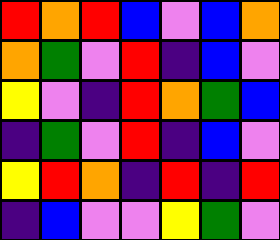[["red", "orange", "red", "blue", "violet", "blue", "orange"], ["orange", "green", "violet", "red", "indigo", "blue", "violet"], ["yellow", "violet", "indigo", "red", "orange", "green", "blue"], ["indigo", "green", "violet", "red", "indigo", "blue", "violet"], ["yellow", "red", "orange", "indigo", "red", "indigo", "red"], ["indigo", "blue", "violet", "violet", "yellow", "green", "violet"]]